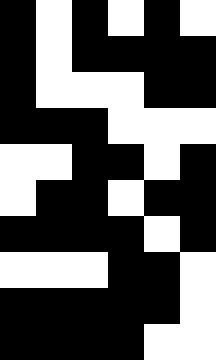[["black", "white", "black", "white", "black", "white"], ["black", "white", "black", "black", "black", "black"], ["black", "white", "white", "white", "black", "black"], ["black", "black", "black", "white", "white", "white"], ["white", "white", "black", "black", "white", "black"], ["white", "black", "black", "white", "black", "black"], ["black", "black", "black", "black", "white", "black"], ["white", "white", "white", "black", "black", "white"], ["black", "black", "black", "black", "black", "white"], ["black", "black", "black", "black", "white", "white"]]